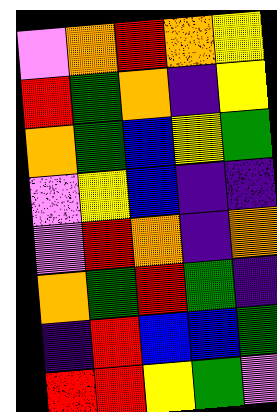[["violet", "orange", "red", "orange", "yellow"], ["red", "green", "orange", "indigo", "yellow"], ["orange", "green", "blue", "yellow", "green"], ["violet", "yellow", "blue", "indigo", "indigo"], ["violet", "red", "orange", "indigo", "orange"], ["orange", "green", "red", "green", "indigo"], ["indigo", "red", "blue", "blue", "green"], ["red", "red", "yellow", "green", "violet"]]